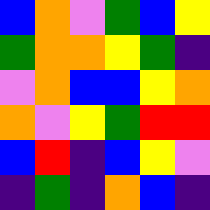[["blue", "orange", "violet", "green", "blue", "yellow"], ["green", "orange", "orange", "yellow", "green", "indigo"], ["violet", "orange", "blue", "blue", "yellow", "orange"], ["orange", "violet", "yellow", "green", "red", "red"], ["blue", "red", "indigo", "blue", "yellow", "violet"], ["indigo", "green", "indigo", "orange", "blue", "indigo"]]